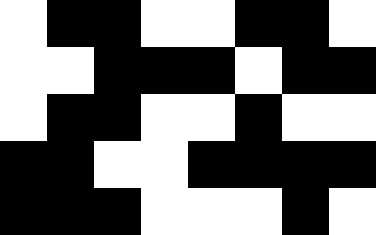[["white", "black", "black", "white", "white", "black", "black", "white"], ["white", "white", "black", "black", "black", "white", "black", "black"], ["white", "black", "black", "white", "white", "black", "white", "white"], ["black", "black", "white", "white", "black", "black", "black", "black"], ["black", "black", "black", "white", "white", "white", "black", "white"]]